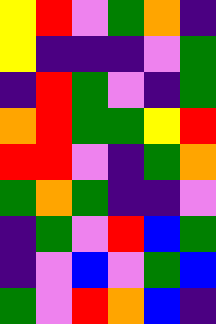[["yellow", "red", "violet", "green", "orange", "indigo"], ["yellow", "indigo", "indigo", "indigo", "violet", "green"], ["indigo", "red", "green", "violet", "indigo", "green"], ["orange", "red", "green", "green", "yellow", "red"], ["red", "red", "violet", "indigo", "green", "orange"], ["green", "orange", "green", "indigo", "indigo", "violet"], ["indigo", "green", "violet", "red", "blue", "green"], ["indigo", "violet", "blue", "violet", "green", "blue"], ["green", "violet", "red", "orange", "blue", "indigo"]]